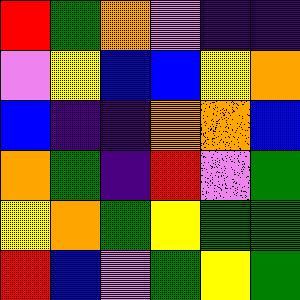[["red", "green", "orange", "violet", "indigo", "indigo"], ["violet", "yellow", "blue", "blue", "yellow", "orange"], ["blue", "indigo", "indigo", "orange", "orange", "blue"], ["orange", "green", "indigo", "red", "violet", "green"], ["yellow", "orange", "green", "yellow", "green", "green"], ["red", "blue", "violet", "green", "yellow", "green"]]